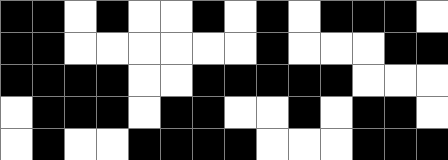[["black", "black", "white", "black", "white", "white", "black", "white", "black", "white", "black", "black", "black", "white"], ["black", "black", "white", "white", "white", "white", "white", "white", "black", "white", "white", "white", "black", "black"], ["black", "black", "black", "black", "white", "white", "black", "black", "black", "black", "black", "white", "white", "white"], ["white", "black", "black", "black", "white", "black", "black", "white", "white", "black", "white", "black", "black", "white"], ["white", "black", "white", "white", "black", "black", "black", "black", "white", "white", "white", "black", "black", "black"]]